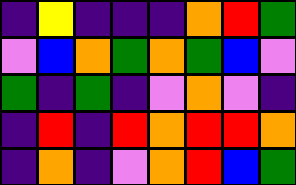[["indigo", "yellow", "indigo", "indigo", "indigo", "orange", "red", "green"], ["violet", "blue", "orange", "green", "orange", "green", "blue", "violet"], ["green", "indigo", "green", "indigo", "violet", "orange", "violet", "indigo"], ["indigo", "red", "indigo", "red", "orange", "red", "red", "orange"], ["indigo", "orange", "indigo", "violet", "orange", "red", "blue", "green"]]